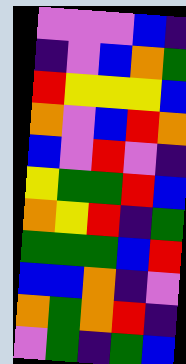[["violet", "violet", "violet", "blue", "indigo"], ["indigo", "violet", "blue", "orange", "green"], ["red", "yellow", "yellow", "yellow", "blue"], ["orange", "violet", "blue", "red", "orange"], ["blue", "violet", "red", "violet", "indigo"], ["yellow", "green", "green", "red", "blue"], ["orange", "yellow", "red", "indigo", "green"], ["green", "green", "green", "blue", "red"], ["blue", "blue", "orange", "indigo", "violet"], ["orange", "green", "orange", "red", "indigo"], ["violet", "green", "indigo", "green", "blue"]]